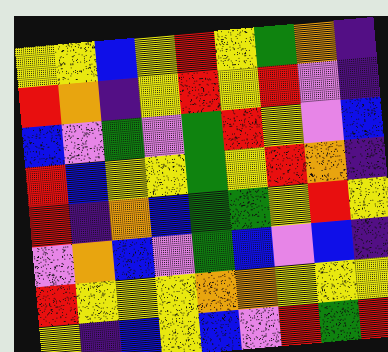[["yellow", "yellow", "blue", "yellow", "red", "yellow", "green", "orange", "indigo"], ["red", "orange", "indigo", "yellow", "red", "yellow", "red", "violet", "indigo"], ["blue", "violet", "green", "violet", "green", "red", "yellow", "violet", "blue"], ["red", "blue", "yellow", "yellow", "green", "yellow", "red", "orange", "indigo"], ["red", "indigo", "orange", "blue", "green", "green", "yellow", "red", "yellow"], ["violet", "orange", "blue", "violet", "green", "blue", "violet", "blue", "indigo"], ["red", "yellow", "yellow", "yellow", "orange", "orange", "yellow", "yellow", "yellow"], ["yellow", "indigo", "blue", "yellow", "blue", "violet", "red", "green", "red"]]